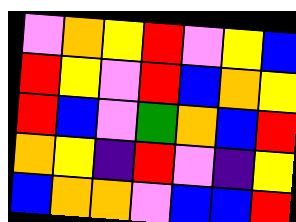[["violet", "orange", "yellow", "red", "violet", "yellow", "blue"], ["red", "yellow", "violet", "red", "blue", "orange", "yellow"], ["red", "blue", "violet", "green", "orange", "blue", "red"], ["orange", "yellow", "indigo", "red", "violet", "indigo", "yellow"], ["blue", "orange", "orange", "violet", "blue", "blue", "red"]]